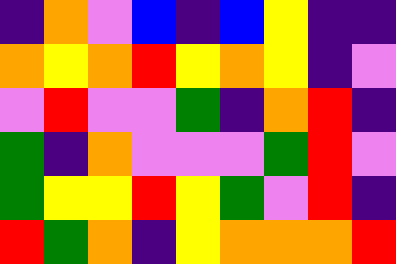[["indigo", "orange", "violet", "blue", "indigo", "blue", "yellow", "indigo", "indigo"], ["orange", "yellow", "orange", "red", "yellow", "orange", "yellow", "indigo", "violet"], ["violet", "red", "violet", "violet", "green", "indigo", "orange", "red", "indigo"], ["green", "indigo", "orange", "violet", "violet", "violet", "green", "red", "violet"], ["green", "yellow", "yellow", "red", "yellow", "green", "violet", "red", "indigo"], ["red", "green", "orange", "indigo", "yellow", "orange", "orange", "orange", "red"]]